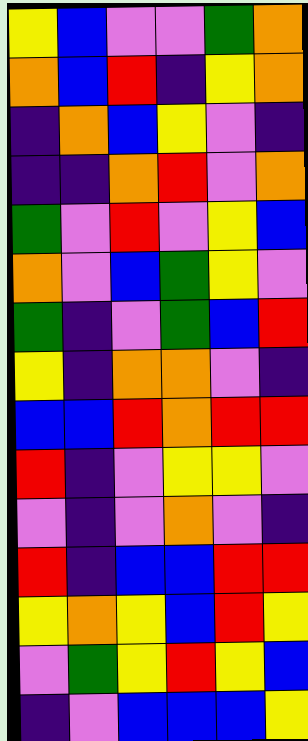[["yellow", "blue", "violet", "violet", "green", "orange"], ["orange", "blue", "red", "indigo", "yellow", "orange"], ["indigo", "orange", "blue", "yellow", "violet", "indigo"], ["indigo", "indigo", "orange", "red", "violet", "orange"], ["green", "violet", "red", "violet", "yellow", "blue"], ["orange", "violet", "blue", "green", "yellow", "violet"], ["green", "indigo", "violet", "green", "blue", "red"], ["yellow", "indigo", "orange", "orange", "violet", "indigo"], ["blue", "blue", "red", "orange", "red", "red"], ["red", "indigo", "violet", "yellow", "yellow", "violet"], ["violet", "indigo", "violet", "orange", "violet", "indigo"], ["red", "indigo", "blue", "blue", "red", "red"], ["yellow", "orange", "yellow", "blue", "red", "yellow"], ["violet", "green", "yellow", "red", "yellow", "blue"], ["indigo", "violet", "blue", "blue", "blue", "yellow"]]